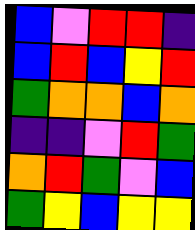[["blue", "violet", "red", "red", "indigo"], ["blue", "red", "blue", "yellow", "red"], ["green", "orange", "orange", "blue", "orange"], ["indigo", "indigo", "violet", "red", "green"], ["orange", "red", "green", "violet", "blue"], ["green", "yellow", "blue", "yellow", "yellow"]]